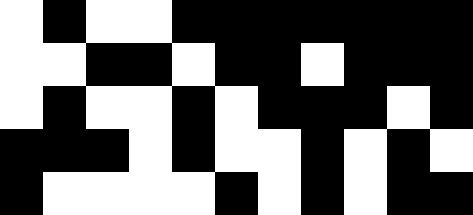[["white", "black", "white", "white", "black", "black", "black", "black", "black", "black", "black"], ["white", "white", "black", "black", "white", "black", "black", "white", "black", "black", "black"], ["white", "black", "white", "white", "black", "white", "black", "black", "black", "white", "black"], ["black", "black", "black", "white", "black", "white", "white", "black", "white", "black", "white"], ["black", "white", "white", "white", "white", "black", "white", "black", "white", "black", "black"]]